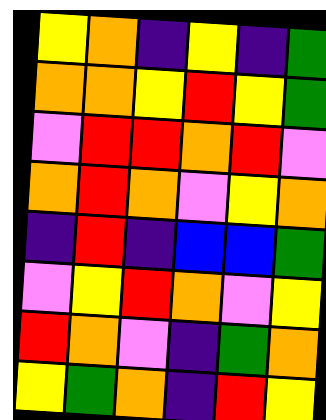[["yellow", "orange", "indigo", "yellow", "indigo", "green"], ["orange", "orange", "yellow", "red", "yellow", "green"], ["violet", "red", "red", "orange", "red", "violet"], ["orange", "red", "orange", "violet", "yellow", "orange"], ["indigo", "red", "indigo", "blue", "blue", "green"], ["violet", "yellow", "red", "orange", "violet", "yellow"], ["red", "orange", "violet", "indigo", "green", "orange"], ["yellow", "green", "orange", "indigo", "red", "yellow"]]